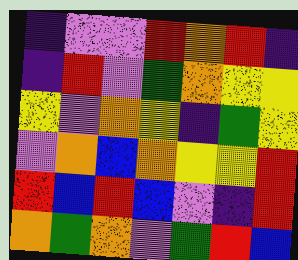[["indigo", "violet", "violet", "red", "orange", "red", "indigo"], ["indigo", "red", "violet", "green", "orange", "yellow", "yellow"], ["yellow", "violet", "orange", "yellow", "indigo", "green", "yellow"], ["violet", "orange", "blue", "orange", "yellow", "yellow", "red"], ["red", "blue", "red", "blue", "violet", "indigo", "red"], ["orange", "green", "orange", "violet", "green", "red", "blue"]]